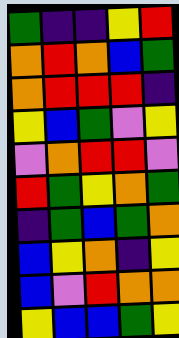[["green", "indigo", "indigo", "yellow", "red"], ["orange", "red", "orange", "blue", "green"], ["orange", "red", "red", "red", "indigo"], ["yellow", "blue", "green", "violet", "yellow"], ["violet", "orange", "red", "red", "violet"], ["red", "green", "yellow", "orange", "green"], ["indigo", "green", "blue", "green", "orange"], ["blue", "yellow", "orange", "indigo", "yellow"], ["blue", "violet", "red", "orange", "orange"], ["yellow", "blue", "blue", "green", "yellow"]]